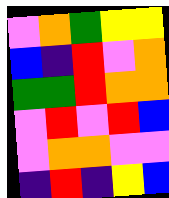[["violet", "orange", "green", "yellow", "yellow"], ["blue", "indigo", "red", "violet", "orange"], ["green", "green", "red", "orange", "orange"], ["violet", "red", "violet", "red", "blue"], ["violet", "orange", "orange", "violet", "violet"], ["indigo", "red", "indigo", "yellow", "blue"]]